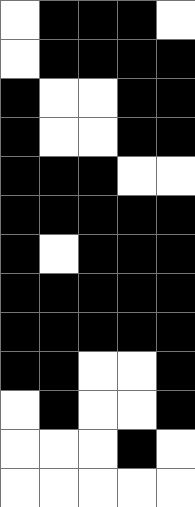[["white", "black", "black", "black", "white"], ["white", "black", "black", "black", "black"], ["black", "white", "white", "black", "black"], ["black", "white", "white", "black", "black"], ["black", "black", "black", "white", "white"], ["black", "black", "black", "black", "black"], ["black", "white", "black", "black", "black"], ["black", "black", "black", "black", "black"], ["black", "black", "black", "black", "black"], ["black", "black", "white", "white", "black"], ["white", "black", "white", "white", "black"], ["white", "white", "white", "black", "white"], ["white", "white", "white", "white", "white"]]